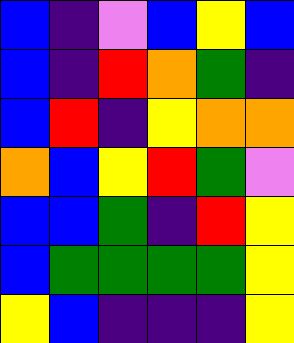[["blue", "indigo", "violet", "blue", "yellow", "blue"], ["blue", "indigo", "red", "orange", "green", "indigo"], ["blue", "red", "indigo", "yellow", "orange", "orange"], ["orange", "blue", "yellow", "red", "green", "violet"], ["blue", "blue", "green", "indigo", "red", "yellow"], ["blue", "green", "green", "green", "green", "yellow"], ["yellow", "blue", "indigo", "indigo", "indigo", "yellow"]]